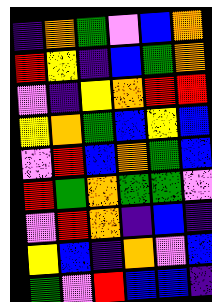[["indigo", "orange", "green", "violet", "blue", "orange"], ["red", "yellow", "indigo", "blue", "green", "orange"], ["violet", "indigo", "yellow", "orange", "red", "red"], ["yellow", "orange", "green", "blue", "yellow", "blue"], ["violet", "red", "blue", "orange", "green", "blue"], ["red", "green", "orange", "green", "green", "violet"], ["violet", "red", "orange", "indigo", "blue", "indigo"], ["yellow", "blue", "indigo", "orange", "violet", "blue"], ["green", "violet", "red", "blue", "blue", "indigo"]]